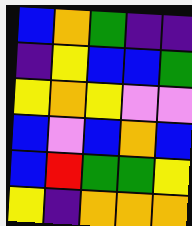[["blue", "orange", "green", "indigo", "indigo"], ["indigo", "yellow", "blue", "blue", "green"], ["yellow", "orange", "yellow", "violet", "violet"], ["blue", "violet", "blue", "orange", "blue"], ["blue", "red", "green", "green", "yellow"], ["yellow", "indigo", "orange", "orange", "orange"]]